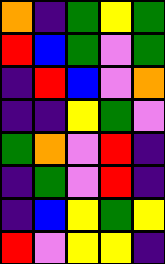[["orange", "indigo", "green", "yellow", "green"], ["red", "blue", "green", "violet", "green"], ["indigo", "red", "blue", "violet", "orange"], ["indigo", "indigo", "yellow", "green", "violet"], ["green", "orange", "violet", "red", "indigo"], ["indigo", "green", "violet", "red", "indigo"], ["indigo", "blue", "yellow", "green", "yellow"], ["red", "violet", "yellow", "yellow", "indigo"]]